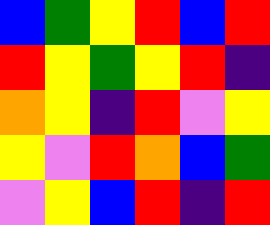[["blue", "green", "yellow", "red", "blue", "red"], ["red", "yellow", "green", "yellow", "red", "indigo"], ["orange", "yellow", "indigo", "red", "violet", "yellow"], ["yellow", "violet", "red", "orange", "blue", "green"], ["violet", "yellow", "blue", "red", "indigo", "red"]]